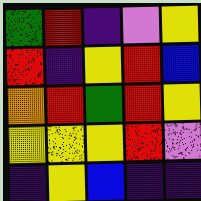[["green", "red", "indigo", "violet", "yellow"], ["red", "indigo", "yellow", "red", "blue"], ["orange", "red", "green", "red", "yellow"], ["yellow", "yellow", "yellow", "red", "violet"], ["indigo", "yellow", "blue", "indigo", "indigo"]]